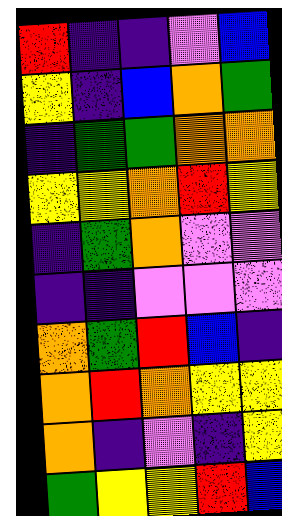[["red", "indigo", "indigo", "violet", "blue"], ["yellow", "indigo", "blue", "orange", "green"], ["indigo", "green", "green", "orange", "orange"], ["yellow", "yellow", "orange", "red", "yellow"], ["indigo", "green", "orange", "violet", "violet"], ["indigo", "indigo", "violet", "violet", "violet"], ["orange", "green", "red", "blue", "indigo"], ["orange", "red", "orange", "yellow", "yellow"], ["orange", "indigo", "violet", "indigo", "yellow"], ["green", "yellow", "yellow", "red", "blue"]]